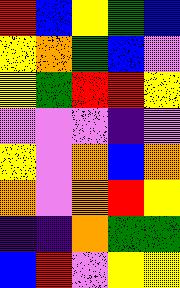[["red", "blue", "yellow", "green", "blue"], ["yellow", "orange", "green", "blue", "violet"], ["yellow", "green", "red", "red", "yellow"], ["violet", "violet", "violet", "indigo", "violet"], ["yellow", "violet", "orange", "blue", "orange"], ["orange", "violet", "orange", "red", "yellow"], ["indigo", "indigo", "orange", "green", "green"], ["blue", "red", "violet", "yellow", "yellow"]]